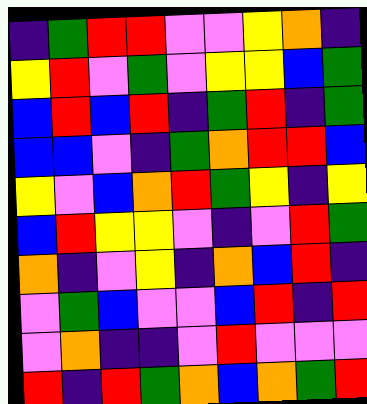[["indigo", "green", "red", "red", "violet", "violet", "yellow", "orange", "indigo"], ["yellow", "red", "violet", "green", "violet", "yellow", "yellow", "blue", "green"], ["blue", "red", "blue", "red", "indigo", "green", "red", "indigo", "green"], ["blue", "blue", "violet", "indigo", "green", "orange", "red", "red", "blue"], ["yellow", "violet", "blue", "orange", "red", "green", "yellow", "indigo", "yellow"], ["blue", "red", "yellow", "yellow", "violet", "indigo", "violet", "red", "green"], ["orange", "indigo", "violet", "yellow", "indigo", "orange", "blue", "red", "indigo"], ["violet", "green", "blue", "violet", "violet", "blue", "red", "indigo", "red"], ["violet", "orange", "indigo", "indigo", "violet", "red", "violet", "violet", "violet"], ["red", "indigo", "red", "green", "orange", "blue", "orange", "green", "red"]]